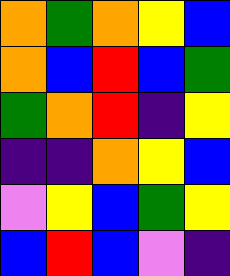[["orange", "green", "orange", "yellow", "blue"], ["orange", "blue", "red", "blue", "green"], ["green", "orange", "red", "indigo", "yellow"], ["indigo", "indigo", "orange", "yellow", "blue"], ["violet", "yellow", "blue", "green", "yellow"], ["blue", "red", "blue", "violet", "indigo"]]